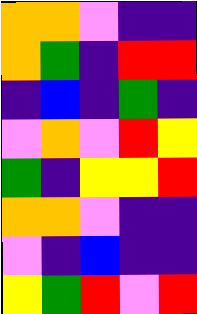[["orange", "orange", "violet", "indigo", "indigo"], ["orange", "green", "indigo", "red", "red"], ["indigo", "blue", "indigo", "green", "indigo"], ["violet", "orange", "violet", "red", "yellow"], ["green", "indigo", "yellow", "yellow", "red"], ["orange", "orange", "violet", "indigo", "indigo"], ["violet", "indigo", "blue", "indigo", "indigo"], ["yellow", "green", "red", "violet", "red"]]